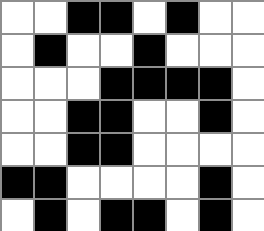[["white", "white", "black", "black", "white", "black", "white", "white"], ["white", "black", "white", "white", "black", "white", "white", "white"], ["white", "white", "white", "black", "black", "black", "black", "white"], ["white", "white", "black", "black", "white", "white", "black", "white"], ["white", "white", "black", "black", "white", "white", "white", "white"], ["black", "black", "white", "white", "white", "white", "black", "white"], ["white", "black", "white", "black", "black", "white", "black", "white"]]